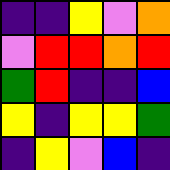[["indigo", "indigo", "yellow", "violet", "orange"], ["violet", "red", "red", "orange", "red"], ["green", "red", "indigo", "indigo", "blue"], ["yellow", "indigo", "yellow", "yellow", "green"], ["indigo", "yellow", "violet", "blue", "indigo"]]